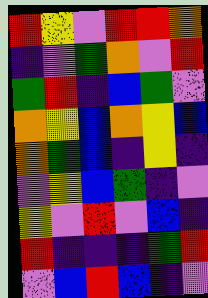[["red", "yellow", "violet", "red", "red", "orange"], ["indigo", "violet", "green", "orange", "violet", "red"], ["green", "red", "indigo", "blue", "green", "violet"], ["orange", "yellow", "blue", "orange", "yellow", "blue"], ["orange", "green", "blue", "indigo", "yellow", "indigo"], ["violet", "yellow", "blue", "green", "indigo", "violet"], ["yellow", "violet", "red", "violet", "blue", "indigo"], ["red", "indigo", "indigo", "indigo", "green", "red"], ["violet", "blue", "red", "blue", "indigo", "violet"]]